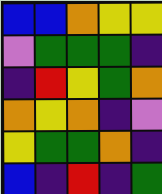[["blue", "blue", "orange", "yellow", "yellow"], ["violet", "green", "green", "green", "indigo"], ["indigo", "red", "yellow", "green", "orange"], ["orange", "yellow", "orange", "indigo", "violet"], ["yellow", "green", "green", "orange", "indigo"], ["blue", "indigo", "red", "indigo", "green"]]